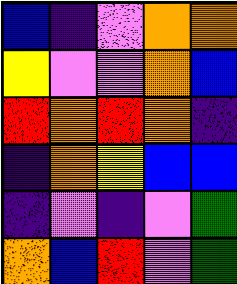[["blue", "indigo", "violet", "orange", "orange"], ["yellow", "violet", "violet", "orange", "blue"], ["red", "orange", "red", "orange", "indigo"], ["indigo", "orange", "yellow", "blue", "blue"], ["indigo", "violet", "indigo", "violet", "green"], ["orange", "blue", "red", "violet", "green"]]